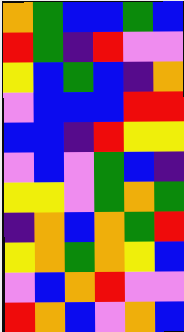[["orange", "green", "blue", "blue", "green", "blue"], ["red", "green", "indigo", "red", "violet", "violet"], ["yellow", "blue", "green", "blue", "indigo", "orange"], ["violet", "blue", "blue", "blue", "red", "red"], ["blue", "blue", "indigo", "red", "yellow", "yellow"], ["violet", "blue", "violet", "green", "blue", "indigo"], ["yellow", "yellow", "violet", "green", "orange", "green"], ["indigo", "orange", "blue", "orange", "green", "red"], ["yellow", "orange", "green", "orange", "yellow", "blue"], ["violet", "blue", "orange", "red", "violet", "violet"], ["red", "orange", "blue", "violet", "orange", "blue"]]